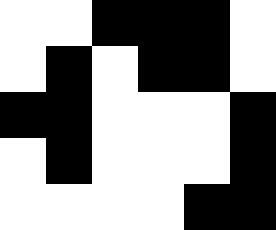[["white", "white", "black", "black", "black", "white"], ["white", "black", "white", "black", "black", "white"], ["black", "black", "white", "white", "white", "black"], ["white", "black", "white", "white", "white", "black"], ["white", "white", "white", "white", "black", "black"]]